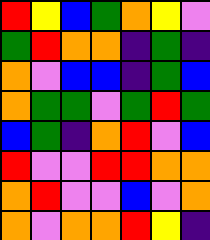[["red", "yellow", "blue", "green", "orange", "yellow", "violet"], ["green", "red", "orange", "orange", "indigo", "green", "indigo"], ["orange", "violet", "blue", "blue", "indigo", "green", "blue"], ["orange", "green", "green", "violet", "green", "red", "green"], ["blue", "green", "indigo", "orange", "red", "violet", "blue"], ["red", "violet", "violet", "red", "red", "orange", "orange"], ["orange", "red", "violet", "violet", "blue", "violet", "orange"], ["orange", "violet", "orange", "orange", "red", "yellow", "indigo"]]